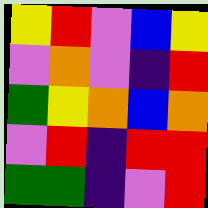[["yellow", "red", "violet", "blue", "yellow"], ["violet", "orange", "violet", "indigo", "red"], ["green", "yellow", "orange", "blue", "orange"], ["violet", "red", "indigo", "red", "red"], ["green", "green", "indigo", "violet", "red"]]